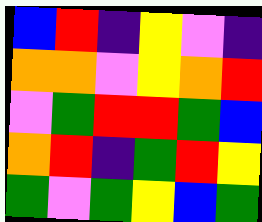[["blue", "red", "indigo", "yellow", "violet", "indigo"], ["orange", "orange", "violet", "yellow", "orange", "red"], ["violet", "green", "red", "red", "green", "blue"], ["orange", "red", "indigo", "green", "red", "yellow"], ["green", "violet", "green", "yellow", "blue", "green"]]